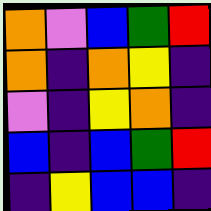[["orange", "violet", "blue", "green", "red"], ["orange", "indigo", "orange", "yellow", "indigo"], ["violet", "indigo", "yellow", "orange", "indigo"], ["blue", "indigo", "blue", "green", "red"], ["indigo", "yellow", "blue", "blue", "indigo"]]